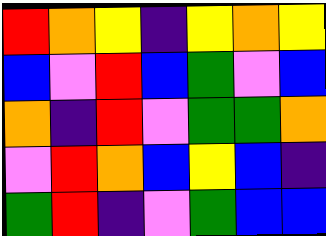[["red", "orange", "yellow", "indigo", "yellow", "orange", "yellow"], ["blue", "violet", "red", "blue", "green", "violet", "blue"], ["orange", "indigo", "red", "violet", "green", "green", "orange"], ["violet", "red", "orange", "blue", "yellow", "blue", "indigo"], ["green", "red", "indigo", "violet", "green", "blue", "blue"]]